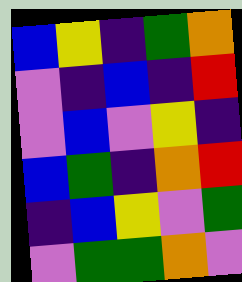[["blue", "yellow", "indigo", "green", "orange"], ["violet", "indigo", "blue", "indigo", "red"], ["violet", "blue", "violet", "yellow", "indigo"], ["blue", "green", "indigo", "orange", "red"], ["indigo", "blue", "yellow", "violet", "green"], ["violet", "green", "green", "orange", "violet"]]